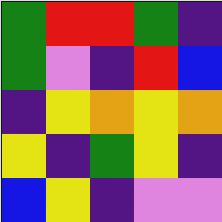[["green", "red", "red", "green", "indigo"], ["green", "violet", "indigo", "red", "blue"], ["indigo", "yellow", "orange", "yellow", "orange"], ["yellow", "indigo", "green", "yellow", "indigo"], ["blue", "yellow", "indigo", "violet", "violet"]]